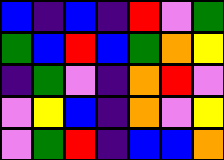[["blue", "indigo", "blue", "indigo", "red", "violet", "green"], ["green", "blue", "red", "blue", "green", "orange", "yellow"], ["indigo", "green", "violet", "indigo", "orange", "red", "violet"], ["violet", "yellow", "blue", "indigo", "orange", "violet", "yellow"], ["violet", "green", "red", "indigo", "blue", "blue", "orange"]]